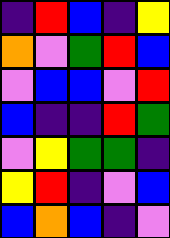[["indigo", "red", "blue", "indigo", "yellow"], ["orange", "violet", "green", "red", "blue"], ["violet", "blue", "blue", "violet", "red"], ["blue", "indigo", "indigo", "red", "green"], ["violet", "yellow", "green", "green", "indigo"], ["yellow", "red", "indigo", "violet", "blue"], ["blue", "orange", "blue", "indigo", "violet"]]